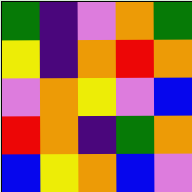[["green", "indigo", "violet", "orange", "green"], ["yellow", "indigo", "orange", "red", "orange"], ["violet", "orange", "yellow", "violet", "blue"], ["red", "orange", "indigo", "green", "orange"], ["blue", "yellow", "orange", "blue", "violet"]]